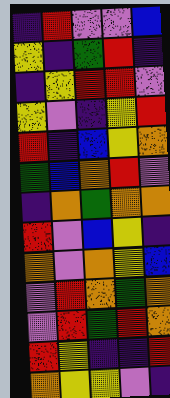[["indigo", "red", "violet", "violet", "blue"], ["yellow", "indigo", "green", "red", "indigo"], ["indigo", "yellow", "red", "red", "violet"], ["yellow", "violet", "indigo", "yellow", "red"], ["red", "indigo", "blue", "yellow", "orange"], ["green", "blue", "orange", "red", "violet"], ["indigo", "orange", "green", "orange", "orange"], ["red", "violet", "blue", "yellow", "indigo"], ["orange", "violet", "orange", "yellow", "blue"], ["violet", "red", "orange", "green", "orange"], ["violet", "red", "green", "red", "orange"], ["red", "yellow", "indigo", "indigo", "red"], ["orange", "yellow", "yellow", "violet", "indigo"]]